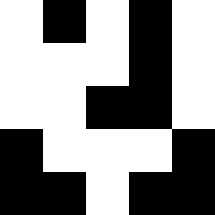[["white", "black", "white", "black", "white"], ["white", "white", "white", "black", "white"], ["white", "white", "black", "black", "white"], ["black", "white", "white", "white", "black"], ["black", "black", "white", "black", "black"]]